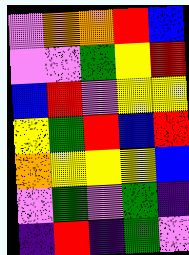[["violet", "orange", "orange", "red", "blue"], ["violet", "violet", "green", "yellow", "red"], ["blue", "red", "violet", "yellow", "yellow"], ["yellow", "green", "red", "blue", "red"], ["orange", "yellow", "yellow", "yellow", "blue"], ["violet", "green", "violet", "green", "indigo"], ["indigo", "red", "indigo", "green", "violet"]]